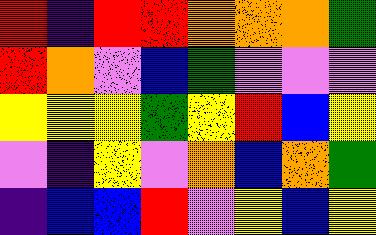[["red", "indigo", "red", "red", "orange", "orange", "orange", "green"], ["red", "orange", "violet", "blue", "green", "violet", "violet", "violet"], ["yellow", "yellow", "yellow", "green", "yellow", "red", "blue", "yellow"], ["violet", "indigo", "yellow", "violet", "orange", "blue", "orange", "green"], ["indigo", "blue", "blue", "red", "violet", "yellow", "blue", "yellow"]]